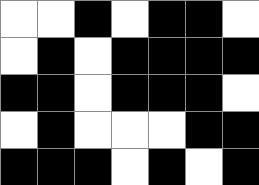[["white", "white", "black", "white", "black", "black", "white"], ["white", "black", "white", "black", "black", "black", "black"], ["black", "black", "white", "black", "black", "black", "white"], ["white", "black", "white", "white", "white", "black", "black"], ["black", "black", "black", "white", "black", "white", "black"]]